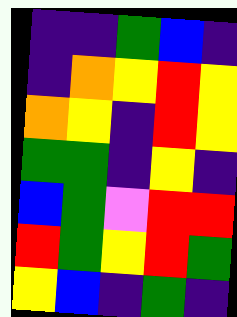[["indigo", "indigo", "green", "blue", "indigo"], ["indigo", "orange", "yellow", "red", "yellow"], ["orange", "yellow", "indigo", "red", "yellow"], ["green", "green", "indigo", "yellow", "indigo"], ["blue", "green", "violet", "red", "red"], ["red", "green", "yellow", "red", "green"], ["yellow", "blue", "indigo", "green", "indigo"]]